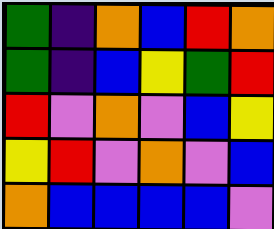[["green", "indigo", "orange", "blue", "red", "orange"], ["green", "indigo", "blue", "yellow", "green", "red"], ["red", "violet", "orange", "violet", "blue", "yellow"], ["yellow", "red", "violet", "orange", "violet", "blue"], ["orange", "blue", "blue", "blue", "blue", "violet"]]